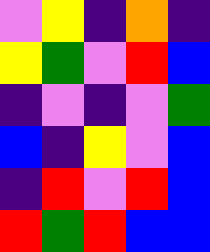[["violet", "yellow", "indigo", "orange", "indigo"], ["yellow", "green", "violet", "red", "blue"], ["indigo", "violet", "indigo", "violet", "green"], ["blue", "indigo", "yellow", "violet", "blue"], ["indigo", "red", "violet", "red", "blue"], ["red", "green", "red", "blue", "blue"]]